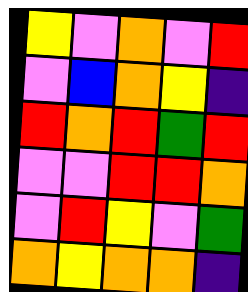[["yellow", "violet", "orange", "violet", "red"], ["violet", "blue", "orange", "yellow", "indigo"], ["red", "orange", "red", "green", "red"], ["violet", "violet", "red", "red", "orange"], ["violet", "red", "yellow", "violet", "green"], ["orange", "yellow", "orange", "orange", "indigo"]]